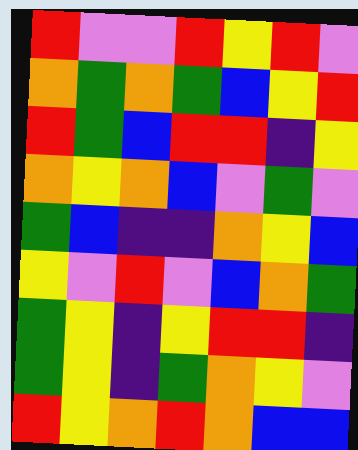[["red", "violet", "violet", "red", "yellow", "red", "violet"], ["orange", "green", "orange", "green", "blue", "yellow", "red"], ["red", "green", "blue", "red", "red", "indigo", "yellow"], ["orange", "yellow", "orange", "blue", "violet", "green", "violet"], ["green", "blue", "indigo", "indigo", "orange", "yellow", "blue"], ["yellow", "violet", "red", "violet", "blue", "orange", "green"], ["green", "yellow", "indigo", "yellow", "red", "red", "indigo"], ["green", "yellow", "indigo", "green", "orange", "yellow", "violet"], ["red", "yellow", "orange", "red", "orange", "blue", "blue"]]